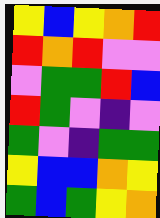[["yellow", "blue", "yellow", "orange", "red"], ["red", "orange", "red", "violet", "violet"], ["violet", "green", "green", "red", "blue"], ["red", "green", "violet", "indigo", "violet"], ["green", "violet", "indigo", "green", "green"], ["yellow", "blue", "blue", "orange", "yellow"], ["green", "blue", "green", "yellow", "orange"]]